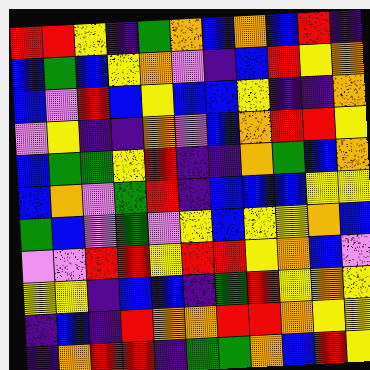[["red", "red", "yellow", "indigo", "green", "orange", "blue", "orange", "blue", "red", "indigo"], ["blue", "green", "blue", "yellow", "orange", "violet", "indigo", "blue", "red", "yellow", "orange"], ["blue", "violet", "red", "blue", "yellow", "blue", "blue", "yellow", "indigo", "indigo", "orange"], ["violet", "yellow", "indigo", "indigo", "orange", "violet", "blue", "orange", "red", "red", "yellow"], ["blue", "green", "green", "yellow", "red", "indigo", "indigo", "orange", "green", "blue", "orange"], ["blue", "orange", "violet", "green", "red", "indigo", "blue", "blue", "blue", "yellow", "yellow"], ["green", "blue", "violet", "green", "violet", "yellow", "blue", "yellow", "yellow", "orange", "blue"], ["violet", "violet", "red", "red", "yellow", "red", "red", "yellow", "orange", "blue", "violet"], ["yellow", "yellow", "indigo", "blue", "blue", "indigo", "green", "red", "yellow", "orange", "yellow"], ["indigo", "blue", "indigo", "red", "orange", "orange", "red", "red", "orange", "yellow", "yellow"], ["indigo", "orange", "red", "red", "indigo", "green", "green", "orange", "blue", "red", "yellow"]]